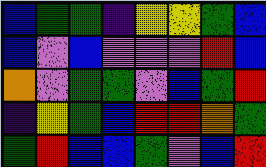[["blue", "green", "green", "indigo", "yellow", "yellow", "green", "blue"], ["blue", "violet", "blue", "violet", "violet", "violet", "red", "blue"], ["orange", "violet", "green", "green", "violet", "blue", "green", "red"], ["indigo", "yellow", "green", "blue", "red", "red", "orange", "green"], ["green", "red", "blue", "blue", "green", "violet", "blue", "red"]]